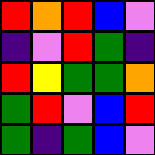[["red", "orange", "red", "blue", "violet"], ["indigo", "violet", "red", "green", "indigo"], ["red", "yellow", "green", "green", "orange"], ["green", "red", "violet", "blue", "red"], ["green", "indigo", "green", "blue", "violet"]]